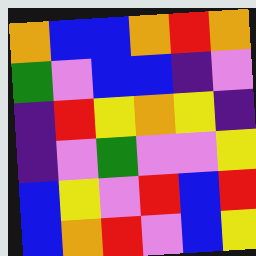[["orange", "blue", "blue", "orange", "red", "orange"], ["green", "violet", "blue", "blue", "indigo", "violet"], ["indigo", "red", "yellow", "orange", "yellow", "indigo"], ["indigo", "violet", "green", "violet", "violet", "yellow"], ["blue", "yellow", "violet", "red", "blue", "red"], ["blue", "orange", "red", "violet", "blue", "yellow"]]